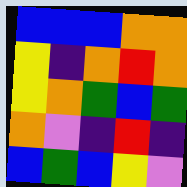[["blue", "blue", "blue", "orange", "orange"], ["yellow", "indigo", "orange", "red", "orange"], ["yellow", "orange", "green", "blue", "green"], ["orange", "violet", "indigo", "red", "indigo"], ["blue", "green", "blue", "yellow", "violet"]]